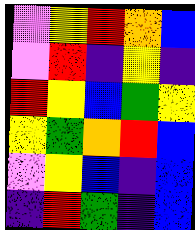[["violet", "yellow", "red", "orange", "blue"], ["violet", "red", "indigo", "yellow", "indigo"], ["red", "yellow", "blue", "green", "yellow"], ["yellow", "green", "orange", "red", "blue"], ["violet", "yellow", "blue", "indigo", "blue"], ["indigo", "red", "green", "indigo", "blue"]]